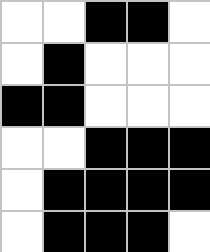[["white", "white", "black", "black", "white"], ["white", "black", "white", "white", "white"], ["black", "black", "white", "white", "white"], ["white", "white", "black", "black", "black"], ["white", "black", "black", "black", "black"], ["white", "black", "black", "black", "white"]]